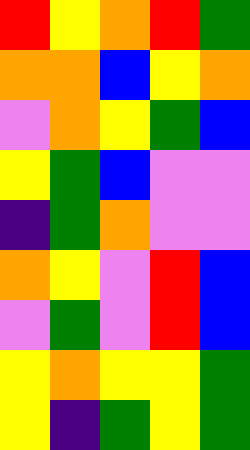[["red", "yellow", "orange", "red", "green"], ["orange", "orange", "blue", "yellow", "orange"], ["violet", "orange", "yellow", "green", "blue"], ["yellow", "green", "blue", "violet", "violet"], ["indigo", "green", "orange", "violet", "violet"], ["orange", "yellow", "violet", "red", "blue"], ["violet", "green", "violet", "red", "blue"], ["yellow", "orange", "yellow", "yellow", "green"], ["yellow", "indigo", "green", "yellow", "green"]]